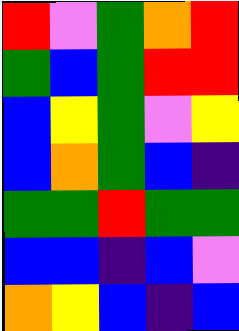[["red", "violet", "green", "orange", "red"], ["green", "blue", "green", "red", "red"], ["blue", "yellow", "green", "violet", "yellow"], ["blue", "orange", "green", "blue", "indigo"], ["green", "green", "red", "green", "green"], ["blue", "blue", "indigo", "blue", "violet"], ["orange", "yellow", "blue", "indigo", "blue"]]